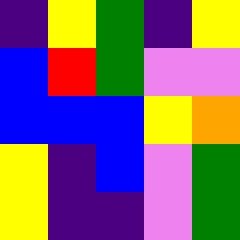[["indigo", "yellow", "green", "indigo", "yellow"], ["blue", "red", "green", "violet", "violet"], ["blue", "blue", "blue", "yellow", "orange"], ["yellow", "indigo", "blue", "violet", "green"], ["yellow", "indigo", "indigo", "violet", "green"]]